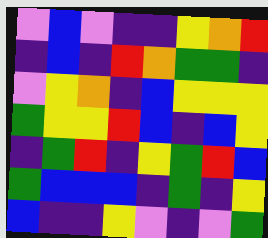[["violet", "blue", "violet", "indigo", "indigo", "yellow", "orange", "red"], ["indigo", "blue", "indigo", "red", "orange", "green", "green", "indigo"], ["violet", "yellow", "orange", "indigo", "blue", "yellow", "yellow", "yellow"], ["green", "yellow", "yellow", "red", "blue", "indigo", "blue", "yellow"], ["indigo", "green", "red", "indigo", "yellow", "green", "red", "blue"], ["green", "blue", "blue", "blue", "indigo", "green", "indigo", "yellow"], ["blue", "indigo", "indigo", "yellow", "violet", "indigo", "violet", "green"]]